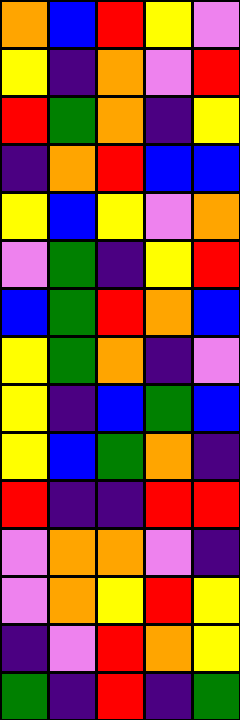[["orange", "blue", "red", "yellow", "violet"], ["yellow", "indigo", "orange", "violet", "red"], ["red", "green", "orange", "indigo", "yellow"], ["indigo", "orange", "red", "blue", "blue"], ["yellow", "blue", "yellow", "violet", "orange"], ["violet", "green", "indigo", "yellow", "red"], ["blue", "green", "red", "orange", "blue"], ["yellow", "green", "orange", "indigo", "violet"], ["yellow", "indigo", "blue", "green", "blue"], ["yellow", "blue", "green", "orange", "indigo"], ["red", "indigo", "indigo", "red", "red"], ["violet", "orange", "orange", "violet", "indigo"], ["violet", "orange", "yellow", "red", "yellow"], ["indigo", "violet", "red", "orange", "yellow"], ["green", "indigo", "red", "indigo", "green"]]